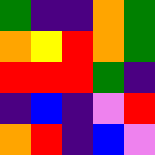[["green", "indigo", "indigo", "orange", "green"], ["orange", "yellow", "red", "orange", "green"], ["red", "red", "red", "green", "indigo"], ["indigo", "blue", "indigo", "violet", "red"], ["orange", "red", "indigo", "blue", "violet"]]